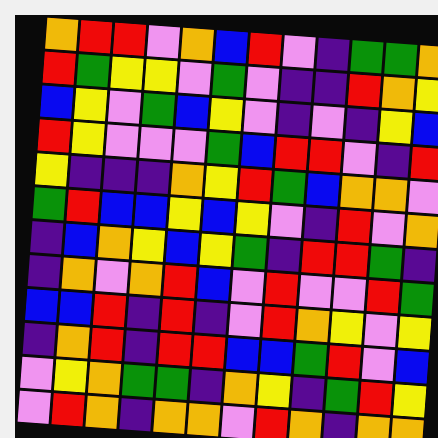[["orange", "red", "red", "violet", "orange", "blue", "red", "violet", "indigo", "green", "green", "orange"], ["red", "green", "yellow", "yellow", "violet", "green", "violet", "indigo", "indigo", "red", "orange", "yellow"], ["blue", "yellow", "violet", "green", "blue", "yellow", "violet", "indigo", "violet", "indigo", "yellow", "blue"], ["red", "yellow", "violet", "violet", "violet", "green", "blue", "red", "red", "violet", "indigo", "red"], ["yellow", "indigo", "indigo", "indigo", "orange", "yellow", "red", "green", "blue", "orange", "orange", "violet"], ["green", "red", "blue", "blue", "yellow", "blue", "yellow", "violet", "indigo", "red", "violet", "orange"], ["indigo", "blue", "orange", "yellow", "blue", "yellow", "green", "indigo", "red", "red", "green", "indigo"], ["indigo", "orange", "violet", "orange", "red", "blue", "violet", "red", "violet", "violet", "red", "green"], ["blue", "blue", "red", "indigo", "red", "indigo", "violet", "red", "orange", "yellow", "violet", "yellow"], ["indigo", "orange", "red", "indigo", "red", "red", "blue", "blue", "green", "red", "violet", "blue"], ["violet", "yellow", "orange", "green", "green", "indigo", "orange", "yellow", "indigo", "green", "red", "yellow"], ["violet", "red", "orange", "indigo", "orange", "orange", "violet", "red", "orange", "indigo", "orange", "orange"]]